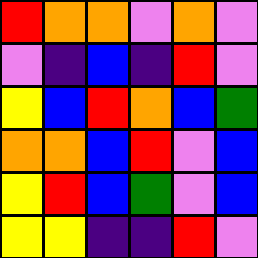[["red", "orange", "orange", "violet", "orange", "violet"], ["violet", "indigo", "blue", "indigo", "red", "violet"], ["yellow", "blue", "red", "orange", "blue", "green"], ["orange", "orange", "blue", "red", "violet", "blue"], ["yellow", "red", "blue", "green", "violet", "blue"], ["yellow", "yellow", "indigo", "indigo", "red", "violet"]]